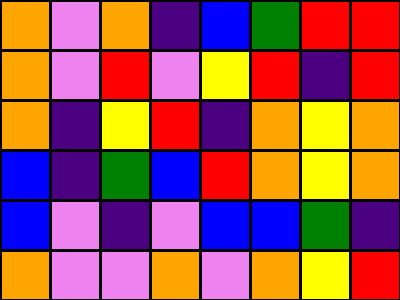[["orange", "violet", "orange", "indigo", "blue", "green", "red", "red"], ["orange", "violet", "red", "violet", "yellow", "red", "indigo", "red"], ["orange", "indigo", "yellow", "red", "indigo", "orange", "yellow", "orange"], ["blue", "indigo", "green", "blue", "red", "orange", "yellow", "orange"], ["blue", "violet", "indigo", "violet", "blue", "blue", "green", "indigo"], ["orange", "violet", "violet", "orange", "violet", "orange", "yellow", "red"]]